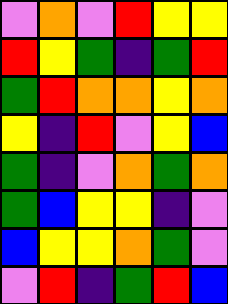[["violet", "orange", "violet", "red", "yellow", "yellow"], ["red", "yellow", "green", "indigo", "green", "red"], ["green", "red", "orange", "orange", "yellow", "orange"], ["yellow", "indigo", "red", "violet", "yellow", "blue"], ["green", "indigo", "violet", "orange", "green", "orange"], ["green", "blue", "yellow", "yellow", "indigo", "violet"], ["blue", "yellow", "yellow", "orange", "green", "violet"], ["violet", "red", "indigo", "green", "red", "blue"]]